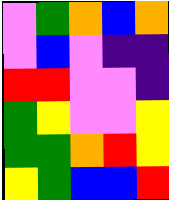[["violet", "green", "orange", "blue", "orange"], ["violet", "blue", "violet", "indigo", "indigo"], ["red", "red", "violet", "violet", "indigo"], ["green", "yellow", "violet", "violet", "yellow"], ["green", "green", "orange", "red", "yellow"], ["yellow", "green", "blue", "blue", "red"]]